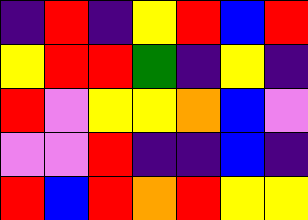[["indigo", "red", "indigo", "yellow", "red", "blue", "red"], ["yellow", "red", "red", "green", "indigo", "yellow", "indigo"], ["red", "violet", "yellow", "yellow", "orange", "blue", "violet"], ["violet", "violet", "red", "indigo", "indigo", "blue", "indigo"], ["red", "blue", "red", "orange", "red", "yellow", "yellow"]]